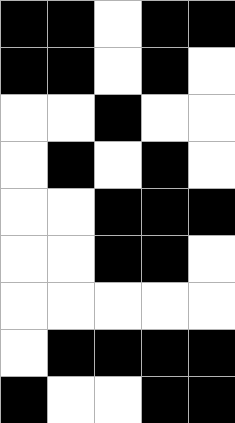[["black", "black", "white", "black", "black"], ["black", "black", "white", "black", "white"], ["white", "white", "black", "white", "white"], ["white", "black", "white", "black", "white"], ["white", "white", "black", "black", "black"], ["white", "white", "black", "black", "white"], ["white", "white", "white", "white", "white"], ["white", "black", "black", "black", "black"], ["black", "white", "white", "black", "black"]]